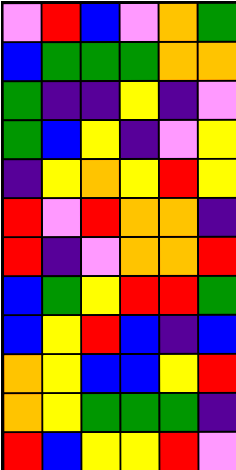[["violet", "red", "blue", "violet", "orange", "green"], ["blue", "green", "green", "green", "orange", "orange"], ["green", "indigo", "indigo", "yellow", "indigo", "violet"], ["green", "blue", "yellow", "indigo", "violet", "yellow"], ["indigo", "yellow", "orange", "yellow", "red", "yellow"], ["red", "violet", "red", "orange", "orange", "indigo"], ["red", "indigo", "violet", "orange", "orange", "red"], ["blue", "green", "yellow", "red", "red", "green"], ["blue", "yellow", "red", "blue", "indigo", "blue"], ["orange", "yellow", "blue", "blue", "yellow", "red"], ["orange", "yellow", "green", "green", "green", "indigo"], ["red", "blue", "yellow", "yellow", "red", "violet"]]